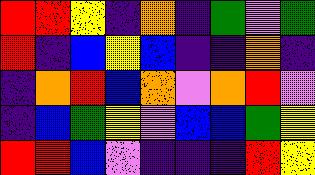[["red", "red", "yellow", "indigo", "orange", "indigo", "green", "violet", "green"], ["red", "indigo", "blue", "yellow", "blue", "indigo", "indigo", "orange", "indigo"], ["indigo", "orange", "red", "blue", "orange", "violet", "orange", "red", "violet"], ["indigo", "blue", "green", "yellow", "violet", "blue", "blue", "green", "yellow"], ["red", "red", "blue", "violet", "indigo", "indigo", "indigo", "red", "yellow"]]